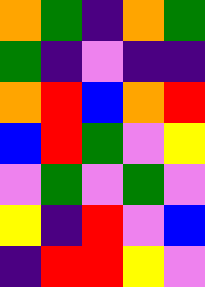[["orange", "green", "indigo", "orange", "green"], ["green", "indigo", "violet", "indigo", "indigo"], ["orange", "red", "blue", "orange", "red"], ["blue", "red", "green", "violet", "yellow"], ["violet", "green", "violet", "green", "violet"], ["yellow", "indigo", "red", "violet", "blue"], ["indigo", "red", "red", "yellow", "violet"]]